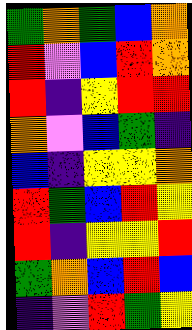[["green", "orange", "green", "blue", "orange"], ["red", "violet", "blue", "red", "orange"], ["red", "indigo", "yellow", "red", "red"], ["orange", "violet", "blue", "green", "indigo"], ["blue", "indigo", "yellow", "yellow", "orange"], ["red", "green", "blue", "red", "yellow"], ["red", "indigo", "yellow", "yellow", "red"], ["green", "orange", "blue", "red", "blue"], ["indigo", "violet", "red", "green", "yellow"]]